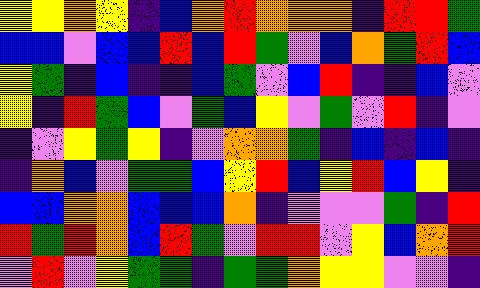[["yellow", "yellow", "orange", "yellow", "indigo", "blue", "orange", "red", "orange", "orange", "orange", "indigo", "red", "red", "green"], ["blue", "blue", "violet", "blue", "blue", "red", "blue", "red", "green", "violet", "blue", "orange", "green", "red", "blue"], ["yellow", "green", "indigo", "blue", "indigo", "indigo", "blue", "green", "violet", "blue", "red", "indigo", "indigo", "blue", "violet"], ["yellow", "indigo", "red", "green", "blue", "violet", "green", "blue", "yellow", "violet", "green", "violet", "red", "indigo", "violet"], ["indigo", "violet", "yellow", "green", "yellow", "indigo", "violet", "orange", "orange", "green", "indigo", "blue", "indigo", "blue", "indigo"], ["indigo", "orange", "blue", "violet", "green", "green", "blue", "yellow", "red", "blue", "yellow", "red", "blue", "yellow", "indigo"], ["blue", "blue", "orange", "orange", "blue", "blue", "blue", "orange", "indigo", "violet", "violet", "violet", "green", "indigo", "red"], ["red", "green", "red", "orange", "blue", "red", "green", "violet", "red", "red", "violet", "yellow", "blue", "orange", "red"], ["violet", "red", "violet", "yellow", "green", "green", "indigo", "green", "green", "orange", "yellow", "yellow", "violet", "violet", "indigo"]]